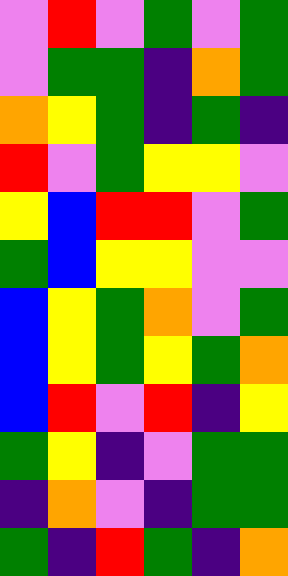[["violet", "red", "violet", "green", "violet", "green"], ["violet", "green", "green", "indigo", "orange", "green"], ["orange", "yellow", "green", "indigo", "green", "indigo"], ["red", "violet", "green", "yellow", "yellow", "violet"], ["yellow", "blue", "red", "red", "violet", "green"], ["green", "blue", "yellow", "yellow", "violet", "violet"], ["blue", "yellow", "green", "orange", "violet", "green"], ["blue", "yellow", "green", "yellow", "green", "orange"], ["blue", "red", "violet", "red", "indigo", "yellow"], ["green", "yellow", "indigo", "violet", "green", "green"], ["indigo", "orange", "violet", "indigo", "green", "green"], ["green", "indigo", "red", "green", "indigo", "orange"]]